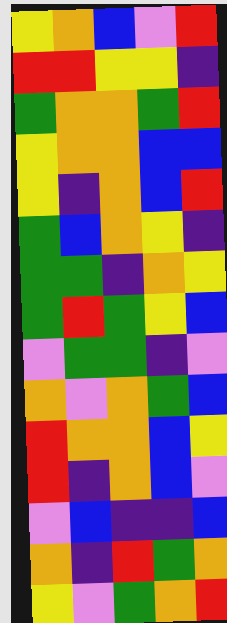[["yellow", "orange", "blue", "violet", "red"], ["red", "red", "yellow", "yellow", "indigo"], ["green", "orange", "orange", "green", "red"], ["yellow", "orange", "orange", "blue", "blue"], ["yellow", "indigo", "orange", "blue", "red"], ["green", "blue", "orange", "yellow", "indigo"], ["green", "green", "indigo", "orange", "yellow"], ["green", "red", "green", "yellow", "blue"], ["violet", "green", "green", "indigo", "violet"], ["orange", "violet", "orange", "green", "blue"], ["red", "orange", "orange", "blue", "yellow"], ["red", "indigo", "orange", "blue", "violet"], ["violet", "blue", "indigo", "indigo", "blue"], ["orange", "indigo", "red", "green", "orange"], ["yellow", "violet", "green", "orange", "red"]]